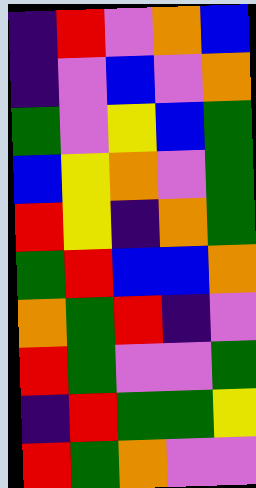[["indigo", "red", "violet", "orange", "blue"], ["indigo", "violet", "blue", "violet", "orange"], ["green", "violet", "yellow", "blue", "green"], ["blue", "yellow", "orange", "violet", "green"], ["red", "yellow", "indigo", "orange", "green"], ["green", "red", "blue", "blue", "orange"], ["orange", "green", "red", "indigo", "violet"], ["red", "green", "violet", "violet", "green"], ["indigo", "red", "green", "green", "yellow"], ["red", "green", "orange", "violet", "violet"]]